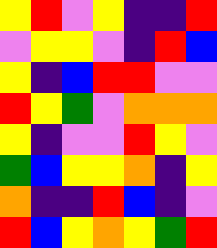[["yellow", "red", "violet", "yellow", "indigo", "indigo", "red"], ["violet", "yellow", "yellow", "violet", "indigo", "red", "blue"], ["yellow", "indigo", "blue", "red", "red", "violet", "violet"], ["red", "yellow", "green", "violet", "orange", "orange", "orange"], ["yellow", "indigo", "violet", "violet", "red", "yellow", "violet"], ["green", "blue", "yellow", "yellow", "orange", "indigo", "yellow"], ["orange", "indigo", "indigo", "red", "blue", "indigo", "violet"], ["red", "blue", "yellow", "orange", "yellow", "green", "red"]]